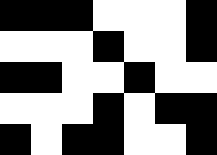[["black", "black", "black", "white", "white", "white", "black"], ["white", "white", "white", "black", "white", "white", "black"], ["black", "black", "white", "white", "black", "white", "white"], ["white", "white", "white", "black", "white", "black", "black"], ["black", "white", "black", "black", "white", "white", "black"]]